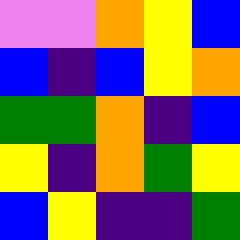[["violet", "violet", "orange", "yellow", "blue"], ["blue", "indigo", "blue", "yellow", "orange"], ["green", "green", "orange", "indigo", "blue"], ["yellow", "indigo", "orange", "green", "yellow"], ["blue", "yellow", "indigo", "indigo", "green"]]